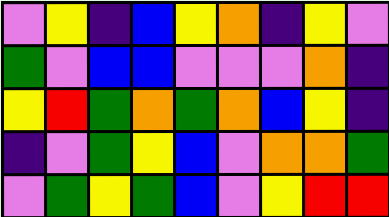[["violet", "yellow", "indigo", "blue", "yellow", "orange", "indigo", "yellow", "violet"], ["green", "violet", "blue", "blue", "violet", "violet", "violet", "orange", "indigo"], ["yellow", "red", "green", "orange", "green", "orange", "blue", "yellow", "indigo"], ["indigo", "violet", "green", "yellow", "blue", "violet", "orange", "orange", "green"], ["violet", "green", "yellow", "green", "blue", "violet", "yellow", "red", "red"]]